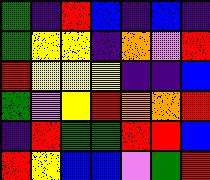[["green", "indigo", "red", "blue", "indigo", "blue", "indigo"], ["green", "yellow", "yellow", "indigo", "orange", "violet", "red"], ["red", "yellow", "yellow", "yellow", "indigo", "indigo", "blue"], ["green", "violet", "yellow", "red", "orange", "orange", "red"], ["indigo", "red", "green", "green", "red", "red", "blue"], ["red", "yellow", "blue", "blue", "violet", "green", "red"]]